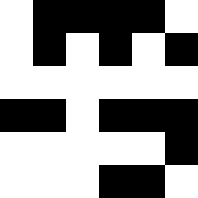[["white", "black", "black", "black", "black", "white"], ["white", "black", "white", "black", "white", "black"], ["white", "white", "white", "white", "white", "white"], ["black", "black", "white", "black", "black", "black"], ["white", "white", "white", "white", "white", "black"], ["white", "white", "white", "black", "black", "white"]]